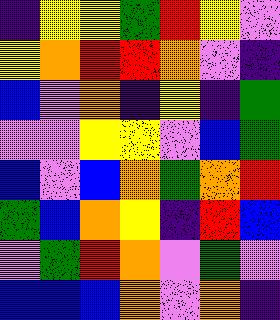[["indigo", "yellow", "yellow", "green", "red", "yellow", "violet"], ["yellow", "orange", "red", "red", "orange", "violet", "indigo"], ["blue", "violet", "orange", "indigo", "yellow", "indigo", "green"], ["violet", "violet", "yellow", "yellow", "violet", "blue", "green"], ["blue", "violet", "blue", "orange", "green", "orange", "red"], ["green", "blue", "orange", "yellow", "indigo", "red", "blue"], ["violet", "green", "red", "orange", "violet", "green", "violet"], ["blue", "blue", "blue", "orange", "violet", "orange", "indigo"]]